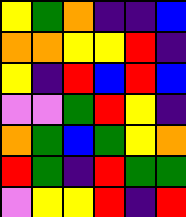[["yellow", "green", "orange", "indigo", "indigo", "blue"], ["orange", "orange", "yellow", "yellow", "red", "indigo"], ["yellow", "indigo", "red", "blue", "red", "blue"], ["violet", "violet", "green", "red", "yellow", "indigo"], ["orange", "green", "blue", "green", "yellow", "orange"], ["red", "green", "indigo", "red", "green", "green"], ["violet", "yellow", "yellow", "red", "indigo", "red"]]